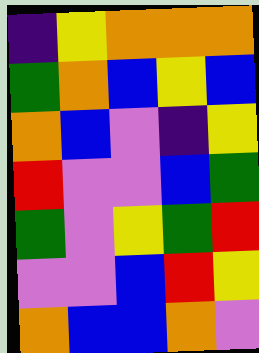[["indigo", "yellow", "orange", "orange", "orange"], ["green", "orange", "blue", "yellow", "blue"], ["orange", "blue", "violet", "indigo", "yellow"], ["red", "violet", "violet", "blue", "green"], ["green", "violet", "yellow", "green", "red"], ["violet", "violet", "blue", "red", "yellow"], ["orange", "blue", "blue", "orange", "violet"]]